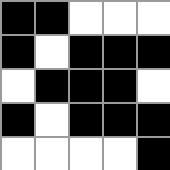[["black", "black", "white", "white", "white"], ["black", "white", "black", "black", "black"], ["white", "black", "black", "black", "white"], ["black", "white", "black", "black", "black"], ["white", "white", "white", "white", "black"]]